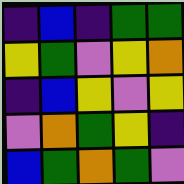[["indigo", "blue", "indigo", "green", "green"], ["yellow", "green", "violet", "yellow", "orange"], ["indigo", "blue", "yellow", "violet", "yellow"], ["violet", "orange", "green", "yellow", "indigo"], ["blue", "green", "orange", "green", "violet"]]